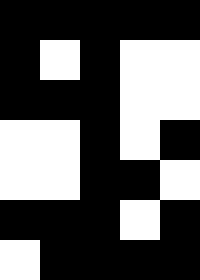[["black", "black", "black", "black", "black"], ["black", "white", "black", "white", "white"], ["black", "black", "black", "white", "white"], ["white", "white", "black", "white", "black"], ["white", "white", "black", "black", "white"], ["black", "black", "black", "white", "black"], ["white", "black", "black", "black", "black"]]